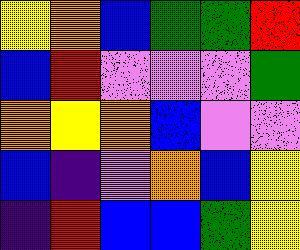[["yellow", "orange", "blue", "green", "green", "red"], ["blue", "red", "violet", "violet", "violet", "green"], ["orange", "yellow", "orange", "blue", "violet", "violet"], ["blue", "indigo", "violet", "orange", "blue", "yellow"], ["indigo", "red", "blue", "blue", "green", "yellow"]]